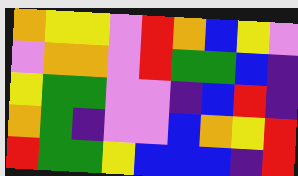[["orange", "yellow", "yellow", "violet", "red", "orange", "blue", "yellow", "violet"], ["violet", "orange", "orange", "violet", "red", "green", "green", "blue", "indigo"], ["yellow", "green", "green", "violet", "violet", "indigo", "blue", "red", "indigo"], ["orange", "green", "indigo", "violet", "violet", "blue", "orange", "yellow", "red"], ["red", "green", "green", "yellow", "blue", "blue", "blue", "indigo", "red"]]